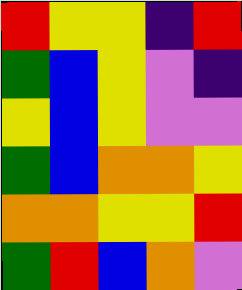[["red", "yellow", "yellow", "indigo", "red"], ["green", "blue", "yellow", "violet", "indigo"], ["yellow", "blue", "yellow", "violet", "violet"], ["green", "blue", "orange", "orange", "yellow"], ["orange", "orange", "yellow", "yellow", "red"], ["green", "red", "blue", "orange", "violet"]]